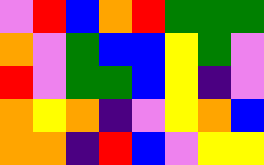[["violet", "red", "blue", "orange", "red", "green", "green", "green"], ["orange", "violet", "green", "blue", "blue", "yellow", "green", "violet"], ["red", "violet", "green", "green", "blue", "yellow", "indigo", "violet"], ["orange", "yellow", "orange", "indigo", "violet", "yellow", "orange", "blue"], ["orange", "orange", "indigo", "red", "blue", "violet", "yellow", "yellow"]]